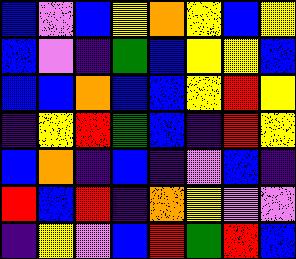[["blue", "violet", "blue", "yellow", "orange", "yellow", "blue", "yellow"], ["blue", "violet", "indigo", "green", "blue", "yellow", "yellow", "blue"], ["blue", "blue", "orange", "blue", "blue", "yellow", "red", "yellow"], ["indigo", "yellow", "red", "green", "blue", "indigo", "red", "yellow"], ["blue", "orange", "indigo", "blue", "indigo", "violet", "blue", "indigo"], ["red", "blue", "red", "indigo", "orange", "yellow", "violet", "violet"], ["indigo", "yellow", "violet", "blue", "red", "green", "red", "blue"]]